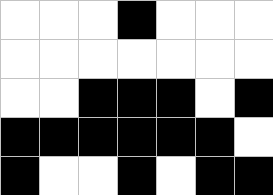[["white", "white", "white", "black", "white", "white", "white"], ["white", "white", "white", "white", "white", "white", "white"], ["white", "white", "black", "black", "black", "white", "black"], ["black", "black", "black", "black", "black", "black", "white"], ["black", "white", "white", "black", "white", "black", "black"]]